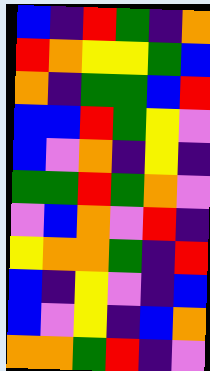[["blue", "indigo", "red", "green", "indigo", "orange"], ["red", "orange", "yellow", "yellow", "green", "blue"], ["orange", "indigo", "green", "green", "blue", "red"], ["blue", "blue", "red", "green", "yellow", "violet"], ["blue", "violet", "orange", "indigo", "yellow", "indigo"], ["green", "green", "red", "green", "orange", "violet"], ["violet", "blue", "orange", "violet", "red", "indigo"], ["yellow", "orange", "orange", "green", "indigo", "red"], ["blue", "indigo", "yellow", "violet", "indigo", "blue"], ["blue", "violet", "yellow", "indigo", "blue", "orange"], ["orange", "orange", "green", "red", "indigo", "violet"]]